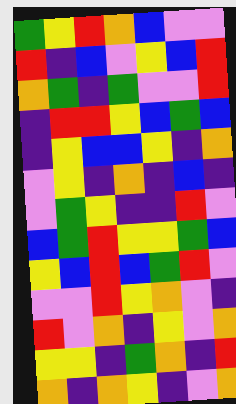[["green", "yellow", "red", "orange", "blue", "violet", "violet"], ["red", "indigo", "blue", "violet", "yellow", "blue", "red"], ["orange", "green", "indigo", "green", "violet", "violet", "red"], ["indigo", "red", "red", "yellow", "blue", "green", "blue"], ["indigo", "yellow", "blue", "blue", "yellow", "indigo", "orange"], ["violet", "yellow", "indigo", "orange", "indigo", "blue", "indigo"], ["violet", "green", "yellow", "indigo", "indigo", "red", "violet"], ["blue", "green", "red", "yellow", "yellow", "green", "blue"], ["yellow", "blue", "red", "blue", "green", "red", "violet"], ["violet", "violet", "red", "yellow", "orange", "violet", "indigo"], ["red", "violet", "orange", "indigo", "yellow", "violet", "orange"], ["yellow", "yellow", "indigo", "green", "orange", "indigo", "red"], ["orange", "indigo", "orange", "yellow", "indigo", "violet", "orange"]]